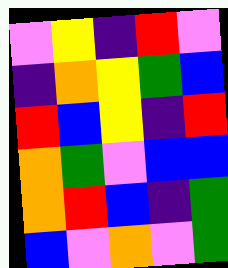[["violet", "yellow", "indigo", "red", "violet"], ["indigo", "orange", "yellow", "green", "blue"], ["red", "blue", "yellow", "indigo", "red"], ["orange", "green", "violet", "blue", "blue"], ["orange", "red", "blue", "indigo", "green"], ["blue", "violet", "orange", "violet", "green"]]